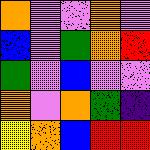[["orange", "violet", "violet", "orange", "violet"], ["blue", "violet", "green", "orange", "red"], ["green", "violet", "blue", "violet", "violet"], ["orange", "violet", "orange", "green", "indigo"], ["yellow", "orange", "blue", "red", "red"]]